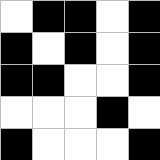[["white", "black", "black", "white", "black"], ["black", "white", "black", "white", "black"], ["black", "black", "white", "white", "black"], ["white", "white", "white", "black", "white"], ["black", "white", "white", "white", "black"]]